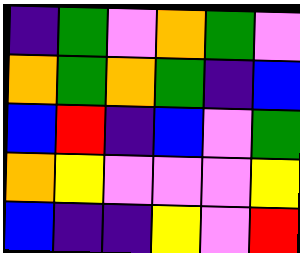[["indigo", "green", "violet", "orange", "green", "violet"], ["orange", "green", "orange", "green", "indigo", "blue"], ["blue", "red", "indigo", "blue", "violet", "green"], ["orange", "yellow", "violet", "violet", "violet", "yellow"], ["blue", "indigo", "indigo", "yellow", "violet", "red"]]